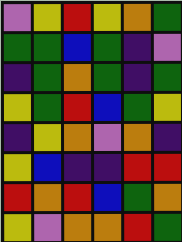[["violet", "yellow", "red", "yellow", "orange", "green"], ["green", "green", "blue", "green", "indigo", "violet"], ["indigo", "green", "orange", "green", "indigo", "green"], ["yellow", "green", "red", "blue", "green", "yellow"], ["indigo", "yellow", "orange", "violet", "orange", "indigo"], ["yellow", "blue", "indigo", "indigo", "red", "red"], ["red", "orange", "red", "blue", "green", "orange"], ["yellow", "violet", "orange", "orange", "red", "green"]]